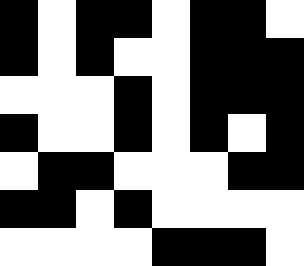[["black", "white", "black", "black", "white", "black", "black", "white"], ["black", "white", "black", "white", "white", "black", "black", "black"], ["white", "white", "white", "black", "white", "black", "black", "black"], ["black", "white", "white", "black", "white", "black", "white", "black"], ["white", "black", "black", "white", "white", "white", "black", "black"], ["black", "black", "white", "black", "white", "white", "white", "white"], ["white", "white", "white", "white", "black", "black", "black", "white"]]